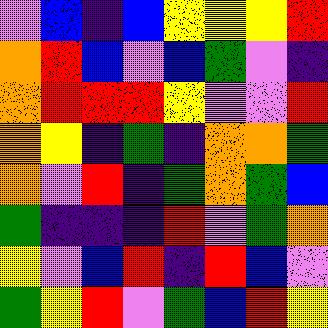[["violet", "blue", "indigo", "blue", "yellow", "yellow", "yellow", "red"], ["orange", "red", "blue", "violet", "blue", "green", "violet", "indigo"], ["orange", "red", "red", "red", "yellow", "violet", "violet", "red"], ["orange", "yellow", "indigo", "green", "indigo", "orange", "orange", "green"], ["orange", "violet", "red", "indigo", "green", "orange", "green", "blue"], ["green", "indigo", "indigo", "indigo", "red", "violet", "green", "orange"], ["yellow", "violet", "blue", "red", "indigo", "red", "blue", "violet"], ["green", "yellow", "red", "violet", "green", "blue", "red", "yellow"]]